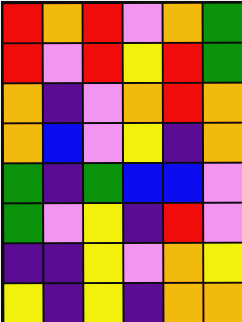[["red", "orange", "red", "violet", "orange", "green"], ["red", "violet", "red", "yellow", "red", "green"], ["orange", "indigo", "violet", "orange", "red", "orange"], ["orange", "blue", "violet", "yellow", "indigo", "orange"], ["green", "indigo", "green", "blue", "blue", "violet"], ["green", "violet", "yellow", "indigo", "red", "violet"], ["indigo", "indigo", "yellow", "violet", "orange", "yellow"], ["yellow", "indigo", "yellow", "indigo", "orange", "orange"]]